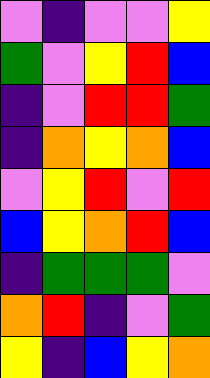[["violet", "indigo", "violet", "violet", "yellow"], ["green", "violet", "yellow", "red", "blue"], ["indigo", "violet", "red", "red", "green"], ["indigo", "orange", "yellow", "orange", "blue"], ["violet", "yellow", "red", "violet", "red"], ["blue", "yellow", "orange", "red", "blue"], ["indigo", "green", "green", "green", "violet"], ["orange", "red", "indigo", "violet", "green"], ["yellow", "indigo", "blue", "yellow", "orange"]]